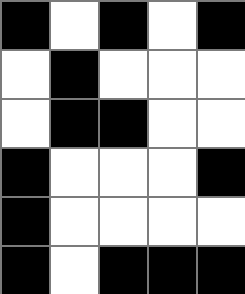[["black", "white", "black", "white", "black"], ["white", "black", "white", "white", "white"], ["white", "black", "black", "white", "white"], ["black", "white", "white", "white", "black"], ["black", "white", "white", "white", "white"], ["black", "white", "black", "black", "black"]]